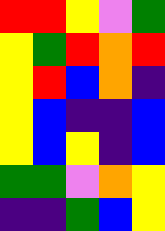[["red", "red", "yellow", "violet", "green"], ["yellow", "green", "red", "orange", "red"], ["yellow", "red", "blue", "orange", "indigo"], ["yellow", "blue", "indigo", "indigo", "blue"], ["yellow", "blue", "yellow", "indigo", "blue"], ["green", "green", "violet", "orange", "yellow"], ["indigo", "indigo", "green", "blue", "yellow"]]